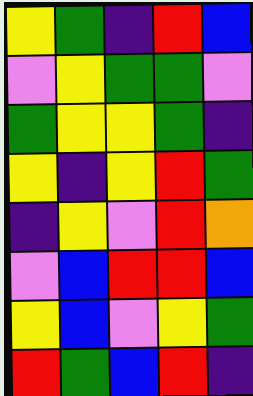[["yellow", "green", "indigo", "red", "blue"], ["violet", "yellow", "green", "green", "violet"], ["green", "yellow", "yellow", "green", "indigo"], ["yellow", "indigo", "yellow", "red", "green"], ["indigo", "yellow", "violet", "red", "orange"], ["violet", "blue", "red", "red", "blue"], ["yellow", "blue", "violet", "yellow", "green"], ["red", "green", "blue", "red", "indigo"]]